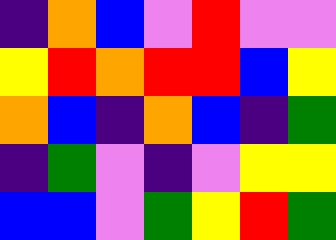[["indigo", "orange", "blue", "violet", "red", "violet", "violet"], ["yellow", "red", "orange", "red", "red", "blue", "yellow"], ["orange", "blue", "indigo", "orange", "blue", "indigo", "green"], ["indigo", "green", "violet", "indigo", "violet", "yellow", "yellow"], ["blue", "blue", "violet", "green", "yellow", "red", "green"]]